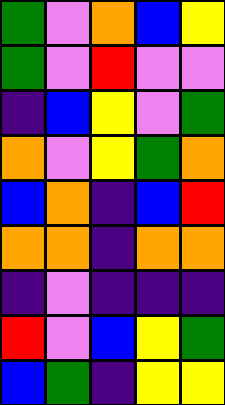[["green", "violet", "orange", "blue", "yellow"], ["green", "violet", "red", "violet", "violet"], ["indigo", "blue", "yellow", "violet", "green"], ["orange", "violet", "yellow", "green", "orange"], ["blue", "orange", "indigo", "blue", "red"], ["orange", "orange", "indigo", "orange", "orange"], ["indigo", "violet", "indigo", "indigo", "indigo"], ["red", "violet", "blue", "yellow", "green"], ["blue", "green", "indigo", "yellow", "yellow"]]